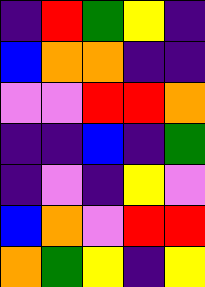[["indigo", "red", "green", "yellow", "indigo"], ["blue", "orange", "orange", "indigo", "indigo"], ["violet", "violet", "red", "red", "orange"], ["indigo", "indigo", "blue", "indigo", "green"], ["indigo", "violet", "indigo", "yellow", "violet"], ["blue", "orange", "violet", "red", "red"], ["orange", "green", "yellow", "indigo", "yellow"]]